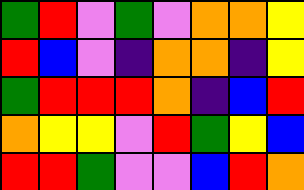[["green", "red", "violet", "green", "violet", "orange", "orange", "yellow"], ["red", "blue", "violet", "indigo", "orange", "orange", "indigo", "yellow"], ["green", "red", "red", "red", "orange", "indigo", "blue", "red"], ["orange", "yellow", "yellow", "violet", "red", "green", "yellow", "blue"], ["red", "red", "green", "violet", "violet", "blue", "red", "orange"]]